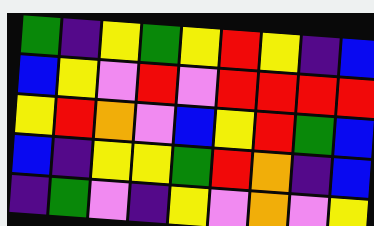[["green", "indigo", "yellow", "green", "yellow", "red", "yellow", "indigo", "blue"], ["blue", "yellow", "violet", "red", "violet", "red", "red", "red", "red"], ["yellow", "red", "orange", "violet", "blue", "yellow", "red", "green", "blue"], ["blue", "indigo", "yellow", "yellow", "green", "red", "orange", "indigo", "blue"], ["indigo", "green", "violet", "indigo", "yellow", "violet", "orange", "violet", "yellow"]]